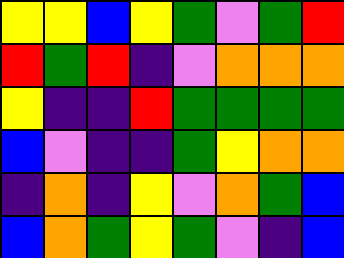[["yellow", "yellow", "blue", "yellow", "green", "violet", "green", "red"], ["red", "green", "red", "indigo", "violet", "orange", "orange", "orange"], ["yellow", "indigo", "indigo", "red", "green", "green", "green", "green"], ["blue", "violet", "indigo", "indigo", "green", "yellow", "orange", "orange"], ["indigo", "orange", "indigo", "yellow", "violet", "orange", "green", "blue"], ["blue", "orange", "green", "yellow", "green", "violet", "indigo", "blue"]]